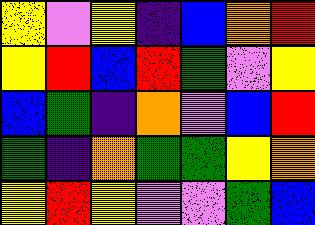[["yellow", "violet", "yellow", "indigo", "blue", "orange", "red"], ["yellow", "red", "blue", "red", "green", "violet", "yellow"], ["blue", "green", "indigo", "orange", "violet", "blue", "red"], ["green", "indigo", "orange", "green", "green", "yellow", "orange"], ["yellow", "red", "yellow", "violet", "violet", "green", "blue"]]